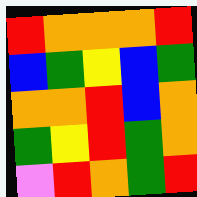[["red", "orange", "orange", "orange", "red"], ["blue", "green", "yellow", "blue", "green"], ["orange", "orange", "red", "blue", "orange"], ["green", "yellow", "red", "green", "orange"], ["violet", "red", "orange", "green", "red"]]